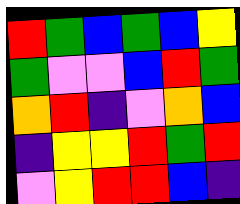[["red", "green", "blue", "green", "blue", "yellow"], ["green", "violet", "violet", "blue", "red", "green"], ["orange", "red", "indigo", "violet", "orange", "blue"], ["indigo", "yellow", "yellow", "red", "green", "red"], ["violet", "yellow", "red", "red", "blue", "indigo"]]